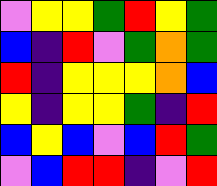[["violet", "yellow", "yellow", "green", "red", "yellow", "green"], ["blue", "indigo", "red", "violet", "green", "orange", "green"], ["red", "indigo", "yellow", "yellow", "yellow", "orange", "blue"], ["yellow", "indigo", "yellow", "yellow", "green", "indigo", "red"], ["blue", "yellow", "blue", "violet", "blue", "red", "green"], ["violet", "blue", "red", "red", "indigo", "violet", "red"]]